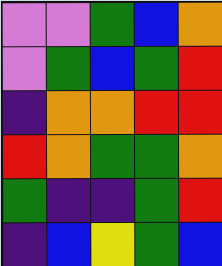[["violet", "violet", "green", "blue", "orange"], ["violet", "green", "blue", "green", "red"], ["indigo", "orange", "orange", "red", "red"], ["red", "orange", "green", "green", "orange"], ["green", "indigo", "indigo", "green", "red"], ["indigo", "blue", "yellow", "green", "blue"]]